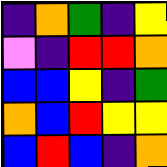[["indigo", "orange", "green", "indigo", "yellow"], ["violet", "indigo", "red", "red", "orange"], ["blue", "blue", "yellow", "indigo", "green"], ["orange", "blue", "red", "yellow", "yellow"], ["blue", "red", "blue", "indigo", "orange"]]